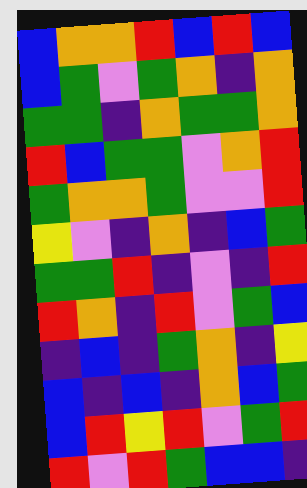[["blue", "orange", "orange", "red", "blue", "red", "blue"], ["blue", "green", "violet", "green", "orange", "indigo", "orange"], ["green", "green", "indigo", "orange", "green", "green", "orange"], ["red", "blue", "green", "green", "violet", "orange", "red"], ["green", "orange", "orange", "green", "violet", "violet", "red"], ["yellow", "violet", "indigo", "orange", "indigo", "blue", "green"], ["green", "green", "red", "indigo", "violet", "indigo", "red"], ["red", "orange", "indigo", "red", "violet", "green", "blue"], ["indigo", "blue", "indigo", "green", "orange", "indigo", "yellow"], ["blue", "indigo", "blue", "indigo", "orange", "blue", "green"], ["blue", "red", "yellow", "red", "violet", "green", "red"], ["red", "violet", "red", "green", "blue", "blue", "indigo"]]